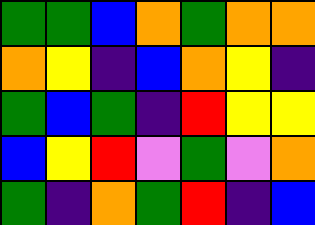[["green", "green", "blue", "orange", "green", "orange", "orange"], ["orange", "yellow", "indigo", "blue", "orange", "yellow", "indigo"], ["green", "blue", "green", "indigo", "red", "yellow", "yellow"], ["blue", "yellow", "red", "violet", "green", "violet", "orange"], ["green", "indigo", "orange", "green", "red", "indigo", "blue"]]